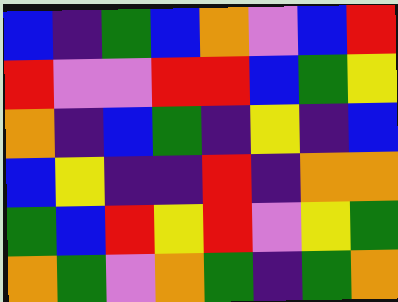[["blue", "indigo", "green", "blue", "orange", "violet", "blue", "red"], ["red", "violet", "violet", "red", "red", "blue", "green", "yellow"], ["orange", "indigo", "blue", "green", "indigo", "yellow", "indigo", "blue"], ["blue", "yellow", "indigo", "indigo", "red", "indigo", "orange", "orange"], ["green", "blue", "red", "yellow", "red", "violet", "yellow", "green"], ["orange", "green", "violet", "orange", "green", "indigo", "green", "orange"]]